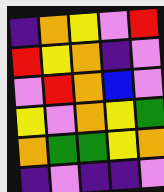[["indigo", "orange", "yellow", "violet", "red"], ["red", "yellow", "orange", "indigo", "violet"], ["violet", "red", "orange", "blue", "violet"], ["yellow", "violet", "orange", "yellow", "green"], ["orange", "green", "green", "yellow", "orange"], ["indigo", "violet", "indigo", "indigo", "violet"]]